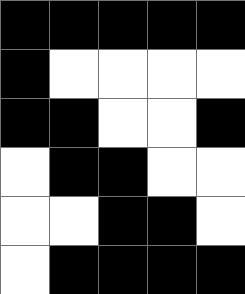[["black", "black", "black", "black", "black"], ["black", "white", "white", "white", "white"], ["black", "black", "white", "white", "black"], ["white", "black", "black", "white", "white"], ["white", "white", "black", "black", "white"], ["white", "black", "black", "black", "black"]]